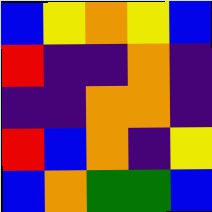[["blue", "yellow", "orange", "yellow", "blue"], ["red", "indigo", "indigo", "orange", "indigo"], ["indigo", "indigo", "orange", "orange", "indigo"], ["red", "blue", "orange", "indigo", "yellow"], ["blue", "orange", "green", "green", "blue"]]